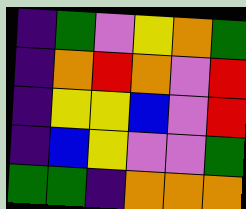[["indigo", "green", "violet", "yellow", "orange", "green"], ["indigo", "orange", "red", "orange", "violet", "red"], ["indigo", "yellow", "yellow", "blue", "violet", "red"], ["indigo", "blue", "yellow", "violet", "violet", "green"], ["green", "green", "indigo", "orange", "orange", "orange"]]